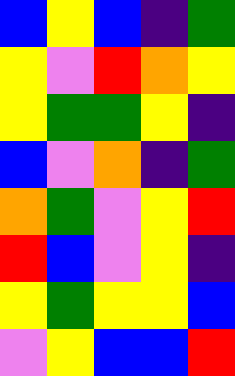[["blue", "yellow", "blue", "indigo", "green"], ["yellow", "violet", "red", "orange", "yellow"], ["yellow", "green", "green", "yellow", "indigo"], ["blue", "violet", "orange", "indigo", "green"], ["orange", "green", "violet", "yellow", "red"], ["red", "blue", "violet", "yellow", "indigo"], ["yellow", "green", "yellow", "yellow", "blue"], ["violet", "yellow", "blue", "blue", "red"]]